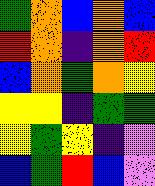[["green", "orange", "blue", "orange", "blue"], ["red", "orange", "indigo", "orange", "red"], ["blue", "orange", "green", "orange", "yellow"], ["yellow", "yellow", "indigo", "green", "green"], ["yellow", "green", "yellow", "indigo", "violet"], ["blue", "green", "red", "blue", "violet"]]